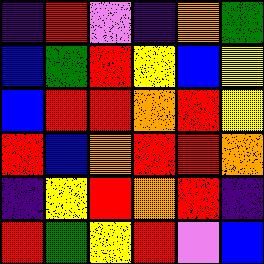[["indigo", "red", "violet", "indigo", "orange", "green"], ["blue", "green", "red", "yellow", "blue", "yellow"], ["blue", "red", "red", "orange", "red", "yellow"], ["red", "blue", "orange", "red", "red", "orange"], ["indigo", "yellow", "red", "orange", "red", "indigo"], ["red", "green", "yellow", "red", "violet", "blue"]]